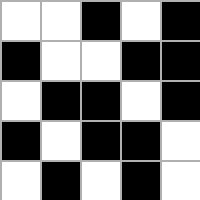[["white", "white", "black", "white", "black"], ["black", "white", "white", "black", "black"], ["white", "black", "black", "white", "black"], ["black", "white", "black", "black", "white"], ["white", "black", "white", "black", "white"]]